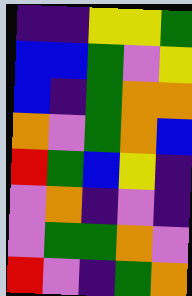[["indigo", "indigo", "yellow", "yellow", "green"], ["blue", "blue", "green", "violet", "yellow"], ["blue", "indigo", "green", "orange", "orange"], ["orange", "violet", "green", "orange", "blue"], ["red", "green", "blue", "yellow", "indigo"], ["violet", "orange", "indigo", "violet", "indigo"], ["violet", "green", "green", "orange", "violet"], ["red", "violet", "indigo", "green", "orange"]]